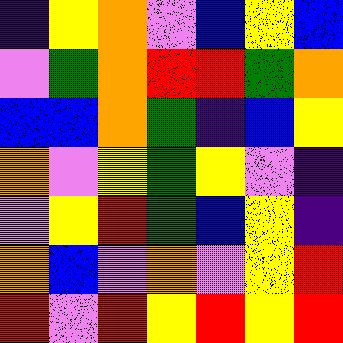[["indigo", "yellow", "orange", "violet", "blue", "yellow", "blue"], ["violet", "green", "orange", "red", "red", "green", "orange"], ["blue", "blue", "orange", "green", "indigo", "blue", "yellow"], ["orange", "violet", "yellow", "green", "yellow", "violet", "indigo"], ["violet", "yellow", "red", "green", "blue", "yellow", "indigo"], ["orange", "blue", "violet", "orange", "violet", "yellow", "red"], ["red", "violet", "red", "yellow", "red", "yellow", "red"]]